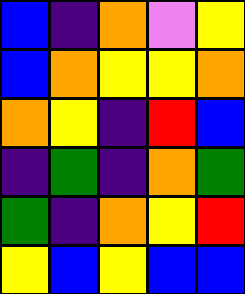[["blue", "indigo", "orange", "violet", "yellow"], ["blue", "orange", "yellow", "yellow", "orange"], ["orange", "yellow", "indigo", "red", "blue"], ["indigo", "green", "indigo", "orange", "green"], ["green", "indigo", "orange", "yellow", "red"], ["yellow", "blue", "yellow", "blue", "blue"]]